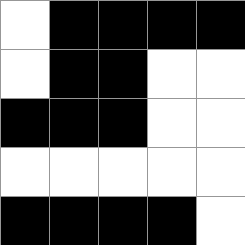[["white", "black", "black", "black", "black"], ["white", "black", "black", "white", "white"], ["black", "black", "black", "white", "white"], ["white", "white", "white", "white", "white"], ["black", "black", "black", "black", "white"]]